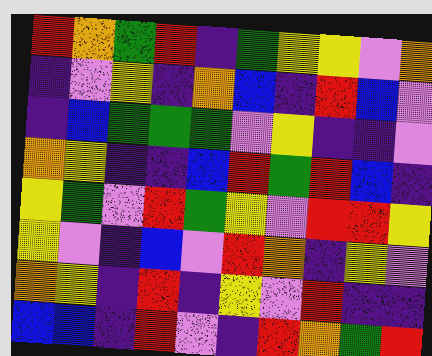[["red", "orange", "green", "red", "indigo", "green", "yellow", "yellow", "violet", "orange"], ["indigo", "violet", "yellow", "indigo", "orange", "blue", "indigo", "red", "blue", "violet"], ["indigo", "blue", "green", "green", "green", "violet", "yellow", "indigo", "indigo", "violet"], ["orange", "yellow", "indigo", "indigo", "blue", "red", "green", "red", "blue", "indigo"], ["yellow", "green", "violet", "red", "green", "yellow", "violet", "red", "red", "yellow"], ["yellow", "violet", "indigo", "blue", "violet", "red", "orange", "indigo", "yellow", "violet"], ["orange", "yellow", "indigo", "red", "indigo", "yellow", "violet", "red", "indigo", "indigo"], ["blue", "blue", "indigo", "red", "violet", "indigo", "red", "orange", "green", "red"]]